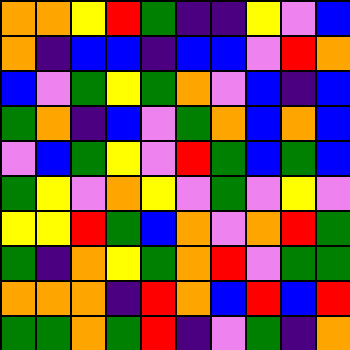[["orange", "orange", "yellow", "red", "green", "indigo", "indigo", "yellow", "violet", "blue"], ["orange", "indigo", "blue", "blue", "indigo", "blue", "blue", "violet", "red", "orange"], ["blue", "violet", "green", "yellow", "green", "orange", "violet", "blue", "indigo", "blue"], ["green", "orange", "indigo", "blue", "violet", "green", "orange", "blue", "orange", "blue"], ["violet", "blue", "green", "yellow", "violet", "red", "green", "blue", "green", "blue"], ["green", "yellow", "violet", "orange", "yellow", "violet", "green", "violet", "yellow", "violet"], ["yellow", "yellow", "red", "green", "blue", "orange", "violet", "orange", "red", "green"], ["green", "indigo", "orange", "yellow", "green", "orange", "red", "violet", "green", "green"], ["orange", "orange", "orange", "indigo", "red", "orange", "blue", "red", "blue", "red"], ["green", "green", "orange", "green", "red", "indigo", "violet", "green", "indigo", "orange"]]